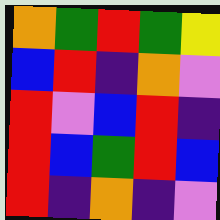[["orange", "green", "red", "green", "yellow"], ["blue", "red", "indigo", "orange", "violet"], ["red", "violet", "blue", "red", "indigo"], ["red", "blue", "green", "red", "blue"], ["red", "indigo", "orange", "indigo", "violet"]]